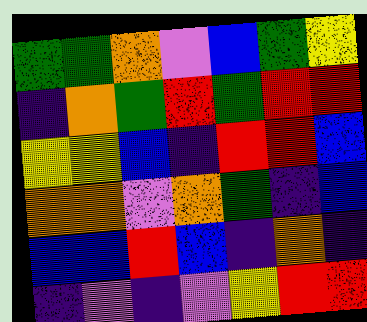[["green", "green", "orange", "violet", "blue", "green", "yellow"], ["indigo", "orange", "green", "red", "green", "red", "red"], ["yellow", "yellow", "blue", "indigo", "red", "red", "blue"], ["orange", "orange", "violet", "orange", "green", "indigo", "blue"], ["blue", "blue", "red", "blue", "indigo", "orange", "indigo"], ["indigo", "violet", "indigo", "violet", "yellow", "red", "red"]]